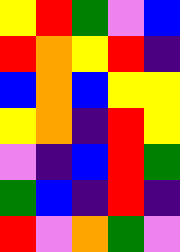[["yellow", "red", "green", "violet", "blue"], ["red", "orange", "yellow", "red", "indigo"], ["blue", "orange", "blue", "yellow", "yellow"], ["yellow", "orange", "indigo", "red", "yellow"], ["violet", "indigo", "blue", "red", "green"], ["green", "blue", "indigo", "red", "indigo"], ["red", "violet", "orange", "green", "violet"]]